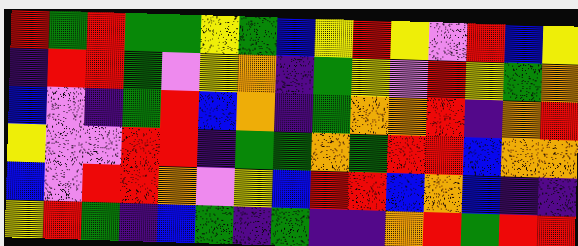[["red", "green", "red", "green", "green", "yellow", "green", "blue", "yellow", "red", "yellow", "violet", "red", "blue", "yellow"], ["indigo", "red", "red", "green", "violet", "yellow", "orange", "indigo", "green", "yellow", "violet", "red", "yellow", "green", "orange"], ["blue", "violet", "indigo", "green", "red", "blue", "orange", "indigo", "green", "orange", "orange", "red", "indigo", "orange", "red"], ["yellow", "violet", "violet", "red", "red", "indigo", "green", "green", "orange", "green", "red", "red", "blue", "orange", "orange"], ["blue", "violet", "red", "red", "orange", "violet", "yellow", "blue", "red", "red", "blue", "orange", "blue", "indigo", "indigo"], ["yellow", "red", "green", "indigo", "blue", "green", "indigo", "green", "indigo", "indigo", "orange", "red", "green", "red", "red"]]